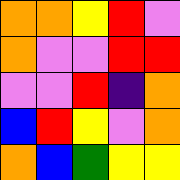[["orange", "orange", "yellow", "red", "violet"], ["orange", "violet", "violet", "red", "red"], ["violet", "violet", "red", "indigo", "orange"], ["blue", "red", "yellow", "violet", "orange"], ["orange", "blue", "green", "yellow", "yellow"]]